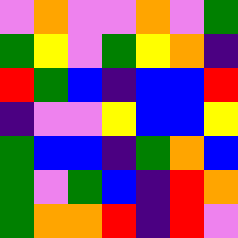[["violet", "orange", "violet", "violet", "orange", "violet", "green"], ["green", "yellow", "violet", "green", "yellow", "orange", "indigo"], ["red", "green", "blue", "indigo", "blue", "blue", "red"], ["indigo", "violet", "violet", "yellow", "blue", "blue", "yellow"], ["green", "blue", "blue", "indigo", "green", "orange", "blue"], ["green", "violet", "green", "blue", "indigo", "red", "orange"], ["green", "orange", "orange", "red", "indigo", "red", "violet"]]